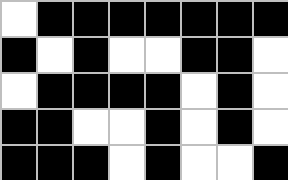[["white", "black", "black", "black", "black", "black", "black", "black"], ["black", "white", "black", "white", "white", "black", "black", "white"], ["white", "black", "black", "black", "black", "white", "black", "white"], ["black", "black", "white", "white", "black", "white", "black", "white"], ["black", "black", "black", "white", "black", "white", "white", "black"]]